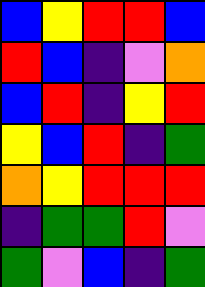[["blue", "yellow", "red", "red", "blue"], ["red", "blue", "indigo", "violet", "orange"], ["blue", "red", "indigo", "yellow", "red"], ["yellow", "blue", "red", "indigo", "green"], ["orange", "yellow", "red", "red", "red"], ["indigo", "green", "green", "red", "violet"], ["green", "violet", "blue", "indigo", "green"]]